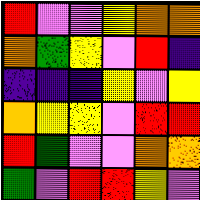[["red", "violet", "violet", "yellow", "orange", "orange"], ["orange", "green", "yellow", "violet", "red", "indigo"], ["indigo", "indigo", "indigo", "yellow", "violet", "yellow"], ["orange", "yellow", "yellow", "violet", "red", "red"], ["red", "green", "violet", "violet", "orange", "orange"], ["green", "violet", "red", "red", "yellow", "violet"]]